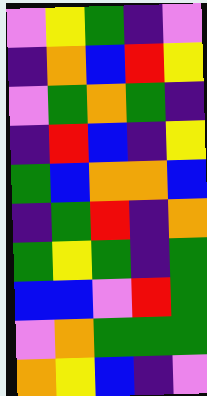[["violet", "yellow", "green", "indigo", "violet"], ["indigo", "orange", "blue", "red", "yellow"], ["violet", "green", "orange", "green", "indigo"], ["indigo", "red", "blue", "indigo", "yellow"], ["green", "blue", "orange", "orange", "blue"], ["indigo", "green", "red", "indigo", "orange"], ["green", "yellow", "green", "indigo", "green"], ["blue", "blue", "violet", "red", "green"], ["violet", "orange", "green", "green", "green"], ["orange", "yellow", "blue", "indigo", "violet"]]